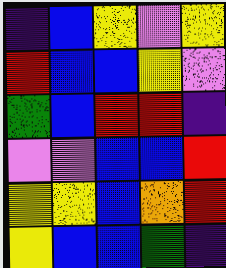[["indigo", "blue", "yellow", "violet", "yellow"], ["red", "blue", "blue", "yellow", "violet"], ["green", "blue", "red", "red", "indigo"], ["violet", "violet", "blue", "blue", "red"], ["yellow", "yellow", "blue", "orange", "red"], ["yellow", "blue", "blue", "green", "indigo"]]